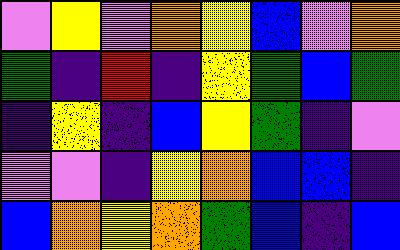[["violet", "yellow", "violet", "orange", "yellow", "blue", "violet", "orange"], ["green", "indigo", "red", "indigo", "yellow", "green", "blue", "green"], ["indigo", "yellow", "indigo", "blue", "yellow", "green", "indigo", "violet"], ["violet", "violet", "indigo", "yellow", "orange", "blue", "blue", "indigo"], ["blue", "orange", "yellow", "orange", "green", "blue", "indigo", "blue"]]